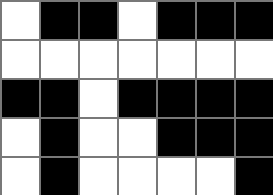[["white", "black", "black", "white", "black", "black", "black"], ["white", "white", "white", "white", "white", "white", "white"], ["black", "black", "white", "black", "black", "black", "black"], ["white", "black", "white", "white", "black", "black", "black"], ["white", "black", "white", "white", "white", "white", "black"]]